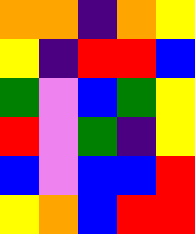[["orange", "orange", "indigo", "orange", "yellow"], ["yellow", "indigo", "red", "red", "blue"], ["green", "violet", "blue", "green", "yellow"], ["red", "violet", "green", "indigo", "yellow"], ["blue", "violet", "blue", "blue", "red"], ["yellow", "orange", "blue", "red", "red"]]